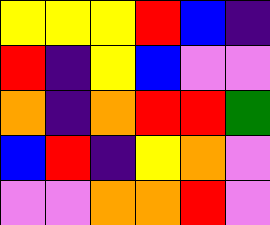[["yellow", "yellow", "yellow", "red", "blue", "indigo"], ["red", "indigo", "yellow", "blue", "violet", "violet"], ["orange", "indigo", "orange", "red", "red", "green"], ["blue", "red", "indigo", "yellow", "orange", "violet"], ["violet", "violet", "orange", "orange", "red", "violet"]]